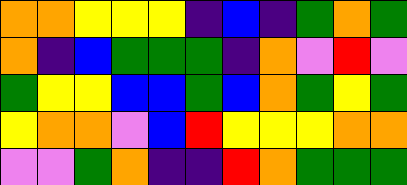[["orange", "orange", "yellow", "yellow", "yellow", "indigo", "blue", "indigo", "green", "orange", "green"], ["orange", "indigo", "blue", "green", "green", "green", "indigo", "orange", "violet", "red", "violet"], ["green", "yellow", "yellow", "blue", "blue", "green", "blue", "orange", "green", "yellow", "green"], ["yellow", "orange", "orange", "violet", "blue", "red", "yellow", "yellow", "yellow", "orange", "orange"], ["violet", "violet", "green", "orange", "indigo", "indigo", "red", "orange", "green", "green", "green"]]